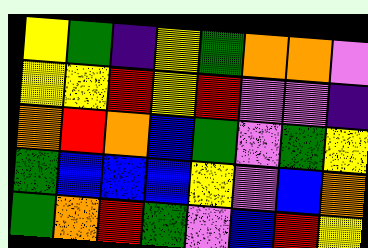[["yellow", "green", "indigo", "yellow", "green", "orange", "orange", "violet"], ["yellow", "yellow", "red", "yellow", "red", "violet", "violet", "indigo"], ["orange", "red", "orange", "blue", "green", "violet", "green", "yellow"], ["green", "blue", "blue", "blue", "yellow", "violet", "blue", "orange"], ["green", "orange", "red", "green", "violet", "blue", "red", "yellow"]]